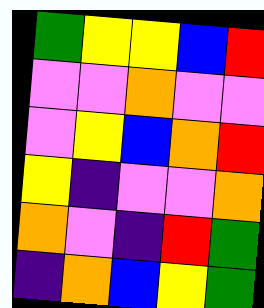[["green", "yellow", "yellow", "blue", "red"], ["violet", "violet", "orange", "violet", "violet"], ["violet", "yellow", "blue", "orange", "red"], ["yellow", "indigo", "violet", "violet", "orange"], ["orange", "violet", "indigo", "red", "green"], ["indigo", "orange", "blue", "yellow", "green"]]